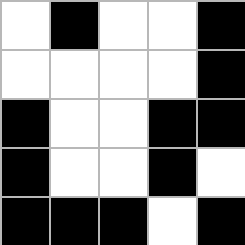[["white", "black", "white", "white", "black"], ["white", "white", "white", "white", "black"], ["black", "white", "white", "black", "black"], ["black", "white", "white", "black", "white"], ["black", "black", "black", "white", "black"]]